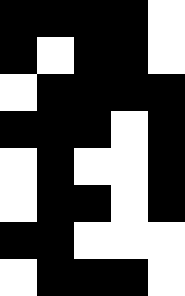[["black", "black", "black", "black", "white"], ["black", "white", "black", "black", "white"], ["white", "black", "black", "black", "black"], ["black", "black", "black", "white", "black"], ["white", "black", "white", "white", "black"], ["white", "black", "black", "white", "black"], ["black", "black", "white", "white", "white"], ["white", "black", "black", "black", "white"]]